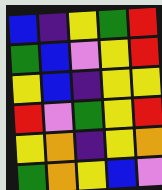[["blue", "indigo", "yellow", "green", "red"], ["green", "blue", "violet", "yellow", "red"], ["yellow", "blue", "indigo", "yellow", "yellow"], ["red", "violet", "green", "yellow", "red"], ["yellow", "orange", "indigo", "yellow", "orange"], ["green", "orange", "yellow", "blue", "violet"]]